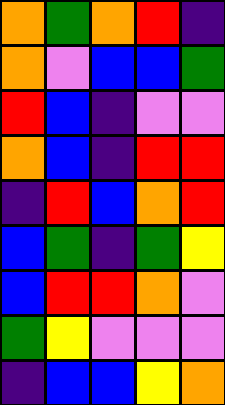[["orange", "green", "orange", "red", "indigo"], ["orange", "violet", "blue", "blue", "green"], ["red", "blue", "indigo", "violet", "violet"], ["orange", "blue", "indigo", "red", "red"], ["indigo", "red", "blue", "orange", "red"], ["blue", "green", "indigo", "green", "yellow"], ["blue", "red", "red", "orange", "violet"], ["green", "yellow", "violet", "violet", "violet"], ["indigo", "blue", "blue", "yellow", "orange"]]